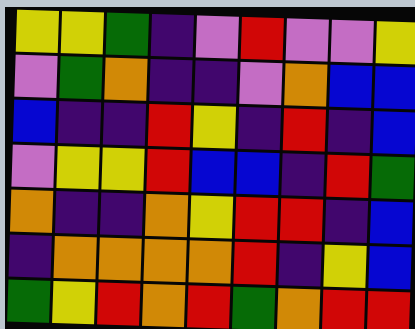[["yellow", "yellow", "green", "indigo", "violet", "red", "violet", "violet", "yellow"], ["violet", "green", "orange", "indigo", "indigo", "violet", "orange", "blue", "blue"], ["blue", "indigo", "indigo", "red", "yellow", "indigo", "red", "indigo", "blue"], ["violet", "yellow", "yellow", "red", "blue", "blue", "indigo", "red", "green"], ["orange", "indigo", "indigo", "orange", "yellow", "red", "red", "indigo", "blue"], ["indigo", "orange", "orange", "orange", "orange", "red", "indigo", "yellow", "blue"], ["green", "yellow", "red", "orange", "red", "green", "orange", "red", "red"]]